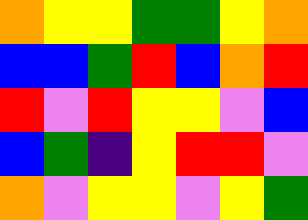[["orange", "yellow", "yellow", "green", "green", "yellow", "orange"], ["blue", "blue", "green", "red", "blue", "orange", "red"], ["red", "violet", "red", "yellow", "yellow", "violet", "blue"], ["blue", "green", "indigo", "yellow", "red", "red", "violet"], ["orange", "violet", "yellow", "yellow", "violet", "yellow", "green"]]